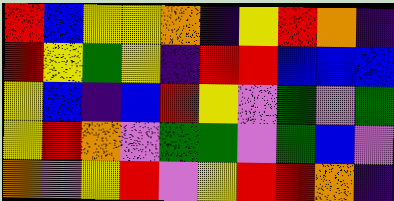[["red", "blue", "yellow", "yellow", "orange", "indigo", "yellow", "red", "orange", "indigo"], ["red", "yellow", "green", "yellow", "indigo", "red", "red", "blue", "blue", "blue"], ["yellow", "blue", "indigo", "blue", "red", "yellow", "violet", "green", "violet", "green"], ["yellow", "red", "orange", "violet", "green", "green", "violet", "green", "blue", "violet"], ["orange", "violet", "yellow", "red", "violet", "yellow", "red", "red", "orange", "indigo"]]